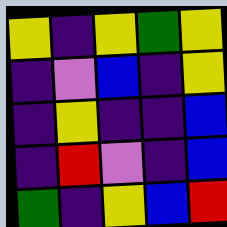[["yellow", "indigo", "yellow", "green", "yellow"], ["indigo", "violet", "blue", "indigo", "yellow"], ["indigo", "yellow", "indigo", "indigo", "blue"], ["indigo", "red", "violet", "indigo", "blue"], ["green", "indigo", "yellow", "blue", "red"]]